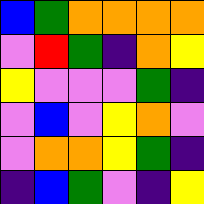[["blue", "green", "orange", "orange", "orange", "orange"], ["violet", "red", "green", "indigo", "orange", "yellow"], ["yellow", "violet", "violet", "violet", "green", "indigo"], ["violet", "blue", "violet", "yellow", "orange", "violet"], ["violet", "orange", "orange", "yellow", "green", "indigo"], ["indigo", "blue", "green", "violet", "indigo", "yellow"]]